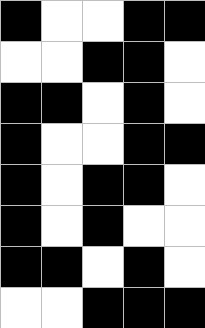[["black", "white", "white", "black", "black"], ["white", "white", "black", "black", "white"], ["black", "black", "white", "black", "white"], ["black", "white", "white", "black", "black"], ["black", "white", "black", "black", "white"], ["black", "white", "black", "white", "white"], ["black", "black", "white", "black", "white"], ["white", "white", "black", "black", "black"]]